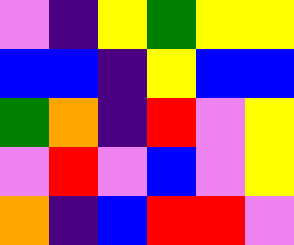[["violet", "indigo", "yellow", "green", "yellow", "yellow"], ["blue", "blue", "indigo", "yellow", "blue", "blue"], ["green", "orange", "indigo", "red", "violet", "yellow"], ["violet", "red", "violet", "blue", "violet", "yellow"], ["orange", "indigo", "blue", "red", "red", "violet"]]